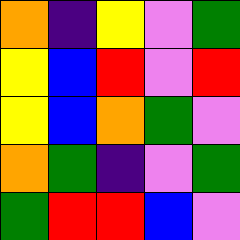[["orange", "indigo", "yellow", "violet", "green"], ["yellow", "blue", "red", "violet", "red"], ["yellow", "blue", "orange", "green", "violet"], ["orange", "green", "indigo", "violet", "green"], ["green", "red", "red", "blue", "violet"]]